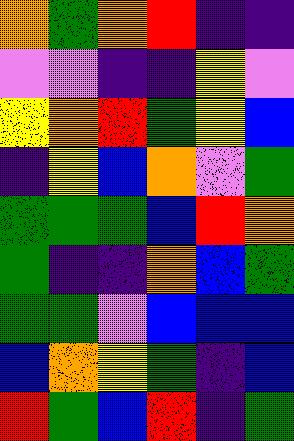[["orange", "green", "orange", "red", "indigo", "indigo"], ["violet", "violet", "indigo", "indigo", "yellow", "violet"], ["yellow", "orange", "red", "green", "yellow", "blue"], ["indigo", "yellow", "blue", "orange", "violet", "green"], ["green", "green", "green", "blue", "red", "orange"], ["green", "indigo", "indigo", "orange", "blue", "green"], ["green", "green", "violet", "blue", "blue", "blue"], ["blue", "orange", "yellow", "green", "indigo", "blue"], ["red", "green", "blue", "red", "indigo", "green"]]